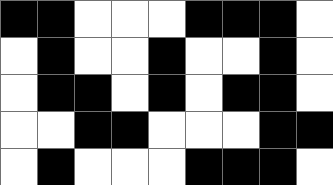[["black", "black", "white", "white", "white", "black", "black", "black", "white"], ["white", "black", "white", "white", "black", "white", "white", "black", "white"], ["white", "black", "black", "white", "black", "white", "black", "black", "white"], ["white", "white", "black", "black", "white", "white", "white", "black", "black"], ["white", "black", "white", "white", "white", "black", "black", "black", "white"]]